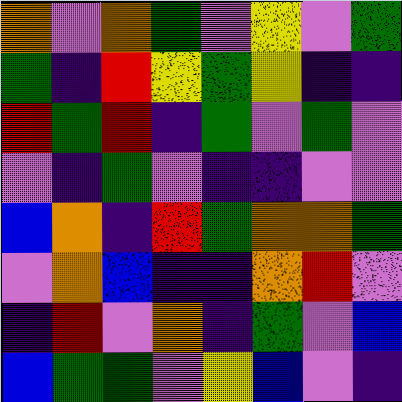[["orange", "violet", "orange", "green", "violet", "yellow", "violet", "green"], ["green", "indigo", "red", "yellow", "green", "yellow", "indigo", "indigo"], ["red", "green", "red", "indigo", "green", "violet", "green", "violet"], ["violet", "indigo", "green", "violet", "indigo", "indigo", "violet", "violet"], ["blue", "orange", "indigo", "red", "green", "orange", "orange", "green"], ["violet", "orange", "blue", "indigo", "indigo", "orange", "red", "violet"], ["indigo", "red", "violet", "orange", "indigo", "green", "violet", "blue"], ["blue", "green", "green", "violet", "yellow", "blue", "violet", "indigo"]]